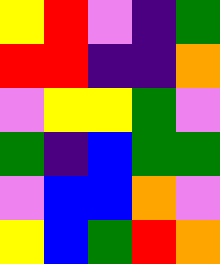[["yellow", "red", "violet", "indigo", "green"], ["red", "red", "indigo", "indigo", "orange"], ["violet", "yellow", "yellow", "green", "violet"], ["green", "indigo", "blue", "green", "green"], ["violet", "blue", "blue", "orange", "violet"], ["yellow", "blue", "green", "red", "orange"]]